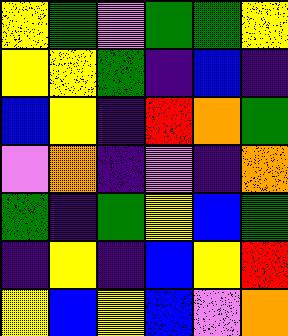[["yellow", "green", "violet", "green", "green", "yellow"], ["yellow", "yellow", "green", "indigo", "blue", "indigo"], ["blue", "yellow", "indigo", "red", "orange", "green"], ["violet", "orange", "indigo", "violet", "indigo", "orange"], ["green", "indigo", "green", "yellow", "blue", "green"], ["indigo", "yellow", "indigo", "blue", "yellow", "red"], ["yellow", "blue", "yellow", "blue", "violet", "orange"]]